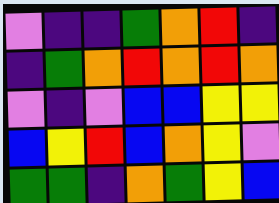[["violet", "indigo", "indigo", "green", "orange", "red", "indigo"], ["indigo", "green", "orange", "red", "orange", "red", "orange"], ["violet", "indigo", "violet", "blue", "blue", "yellow", "yellow"], ["blue", "yellow", "red", "blue", "orange", "yellow", "violet"], ["green", "green", "indigo", "orange", "green", "yellow", "blue"]]